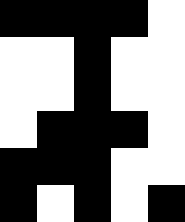[["black", "black", "black", "black", "white"], ["white", "white", "black", "white", "white"], ["white", "white", "black", "white", "white"], ["white", "black", "black", "black", "white"], ["black", "black", "black", "white", "white"], ["black", "white", "black", "white", "black"]]